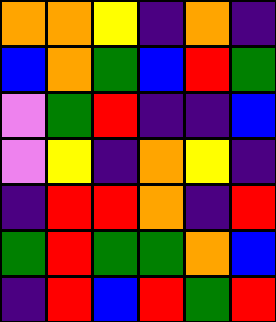[["orange", "orange", "yellow", "indigo", "orange", "indigo"], ["blue", "orange", "green", "blue", "red", "green"], ["violet", "green", "red", "indigo", "indigo", "blue"], ["violet", "yellow", "indigo", "orange", "yellow", "indigo"], ["indigo", "red", "red", "orange", "indigo", "red"], ["green", "red", "green", "green", "orange", "blue"], ["indigo", "red", "blue", "red", "green", "red"]]